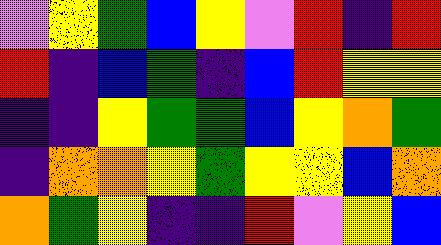[["violet", "yellow", "green", "blue", "yellow", "violet", "red", "indigo", "red"], ["red", "indigo", "blue", "green", "indigo", "blue", "red", "yellow", "yellow"], ["indigo", "indigo", "yellow", "green", "green", "blue", "yellow", "orange", "green"], ["indigo", "orange", "orange", "yellow", "green", "yellow", "yellow", "blue", "orange"], ["orange", "green", "yellow", "indigo", "indigo", "red", "violet", "yellow", "blue"]]